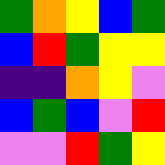[["green", "orange", "yellow", "blue", "green"], ["blue", "red", "green", "yellow", "yellow"], ["indigo", "indigo", "orange", "yellow", "violet"], ["blue", "green", "blue", "violet", "red"], ["violet", "violet", "red", "green", "yellow"]]